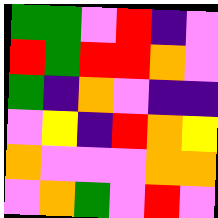[["green", "green", "violet", "red", "indigo", "violet"], ["red", "green", "red", "red", "orange", "violet"], ["green", "indigo", "orange", "violet", "indigo", "indigo"], ["violet", "yellow", "indigo", "red", "orange", "yellow"], ["orange", "violet", "violet", "violet", "orange", "orange"], ["violet", "orange", "green", "violet", "red", "violet"]]